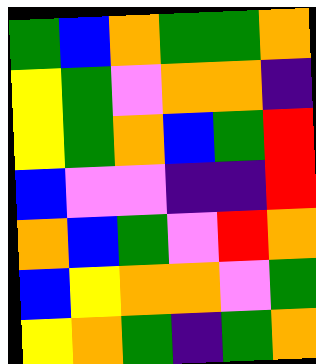[["green", "blue", "orange", "green", "green", "orange"], ["yellow", "green", "violet", "orange", "orange", "indigo"], ["yellow", "green", "orange", "blue", "green", "red"], ["blue", "violet", "violet", "indigo", "indigo", "red"], ["orange", "blue", "green", "violet", "red", "orange"], ["blue", "yellow", "orange", "orange", "violet", "green"], ["yellow", "orange", "green", "indigo", "green", "orange"]]